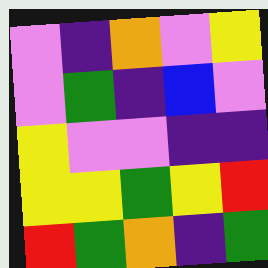[["violet", "indigo", "orange", "violet", "yellow"], ["violet", "green", "indigo", "blue", "violet"], ["yellow", "violet", "violet", "indigo", "indigo"], ["yellow", "yellow", "green", "yellow", "red"], ["red", "green", "orange", "indigo", "green"]]